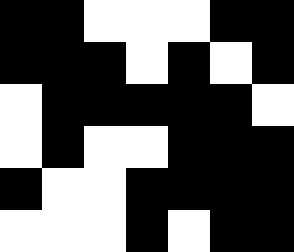[["black", "black", "white", "white", "white", "black", "black"], ["black", "black", "black", "white", "black", "white", "black"], ["white", "black", "black", "black", "black", "black", "white"], ["white", "black", "white", "white", "black", "black", "black"], ["black", "white", "white", "black", "black", "black", "black"], ["white", "white", "white", "black", "white", "black", "black"]]